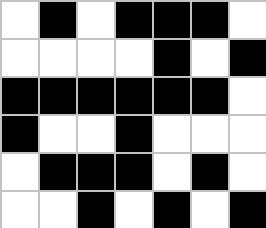[["white", "black", "white", "black", "black", "black", "white"], ["white", "white", "white", "white", "black", "white", "black"], ["black", "black", "black", "black", "black", "black", "white"], ["black", "white", "white", "black", "white", "white", "white"], ["white", "black", "black", "black", "white", "black", "white"], ["white", "white", "black", "white", "black", "white", "black"]]